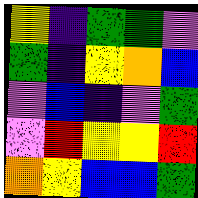[["yellow", "indigo", "green", "green", "violet"], ["green", "indigo", "yellow", "orange", "blue"], ["violet", "blue", "indigo", "violet", "green"], ["violet", "red", "yellow", "yellow", "red"], ["orange", "yellow", "blue", "blue", "green"]]